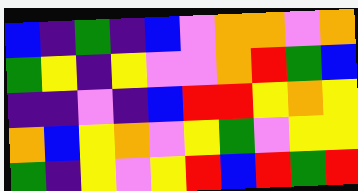[["blue", "indigo", "green", "indigo", "blue", "violet", "orange", "orange", "violet", "orange"], ["green", "yellow", "indigo", "yellow", "violet", "violet", "orange", "red", "green", "blue"], ["indigo", "indigo", "violet", "indigo", "blue", "red", "red", "yellow", "orange", "yellow"], ["orange", "blue", "yellow", "orange", "violet", "yellow", "green", "violet", "yellow", "yellow"], ["green", "indigo", "yellow", "violet", "yellow", "red", "blue", "red", "green", "red"]]